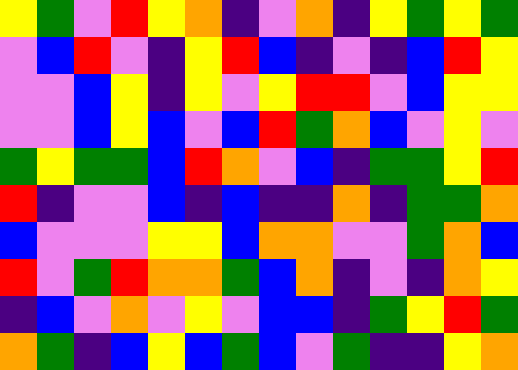[["yellow", "green", "violet", "red", "yellow", "orange", "indigo", "violet", "orange", "indigo", "yellow", "green", "yellow", "green"], ["violet", "blue", "red", "violet", "indigo", "yellow", "red", "blue", "indigo", "violet", "indigo", "blue", "red", "yellow"], ["violet", "violet", "blue", "yellow", "indigo", "yellow", "violet", "yellow", "red", "red", "violet", "blue", "yellow", "yellow"], ["violet", "violet", "blue", "yellow", "blue", "violet", "blue", "red", "green", "orange", "blue", "violet", "yellow", "violet"], ["green", "yellow", "green", "green", "blue", "red", "orange", "violet", "blue", "indigo", "green", "green", "yellow", "red"], ["red", "indigo", "violet", "violet", "blue", "indigo", "blue", "indigo", "indigo", "orange", "indigo", "green", "green", "orange"], ["blue", "violet", "violet", "violet", "yellow", "yellow", "blue", "orange", "orange", "violet", "violet", "green", "orange", "blue"], ["red", "violet", "green", "red", "orange", "orange", "green", "blue", "orange", "indigo", "violet", "indigo", "orange", "yellow"], ["indigo", "blue", "violet", "orange", "violet", "yellow", "violet", "blue", "blue", "indigo", "green", "yellow", "red", "green"], ["orange", "green", "indigo", "blue", "yellow", "blue", "green", "blue", "violet", "green", "indigo", "indigo", "yellow", "orange"]]